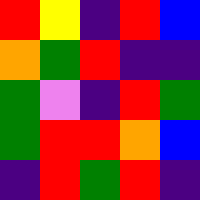[["red", "yellow", "indigo", "red", "blue"], ["orange", "green", "red", "indigo", "indigo"], ["green", "violet", "indigo", "red", "green"], ["green", "red", "red", "orange", "blue"], ["indigo", "red", "green", "red", "indigo"]]